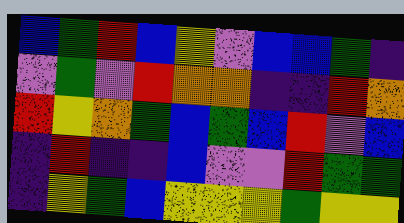[["blue", "green", "red", "blue", "yellow", "violet", "blue", "blue", "green", "indigo"], ["violet", "green", "violet", "red", "orange", "orange", "indigo", "indigo", "red", "orange"], ["red", "yellow", "orange", "green", "blue", "green", "blue", "red", "violet", "blue"], ["indigo", "red", "indigo", "indigo", "blue", "violet", "violet", "red", "green", "green"], ["indigo", "yellow", "green", "blue", "yellow", "yellow", "yellow", "green", "yellow", "yellow"]]